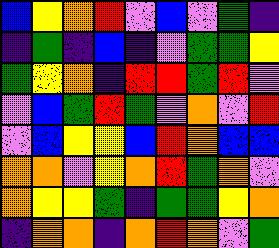[["blue", "yellow", "orange", "red", "violet", "blue", "violet", "green", "indigo"], ["indigo", "green", "indigo", "blue", "indigo", "violet", "green", "green", "yellow"], ["green", "yellow", "orange", "indigo", "red", "red", "green", "red", "violet"], ["violet", "blue", "green", "red", "green", "violet", "orange", "violet", "red"], ["violet", "blue", "yellow", "yellow", "blue", "red", "orange", "blue", "blue"], ["orange", "orange", "violet", "yellow", "orange", "red", "green", "orange", "violet"], ["orange", "yellow", "yellow", "green", "indigo", "green", "green", "yellow", "orange"], ["indigo", "orange", "orange", "indigo", "orange", "red", "orange", "violet", "green"]]